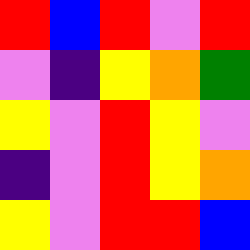[["red", "blue", "red", "violet", "red"], ["violet", "indigo", "yellow", "orange", "green"], ["yellow", "violet", "red", "yellow", "violet"], ["indigo", "violet", "red", "yellow", "orange"], ["yellow", "violet", "red", "red", "blue"]]